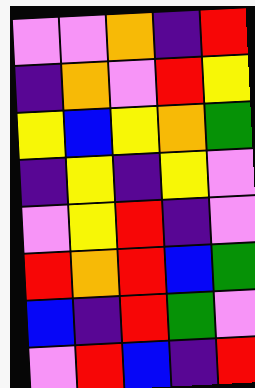[["violet", "violet", "orange", "indigo", "red"], ["indigo", "orange", "violet", "red", "yellow"], ["yellow", "blue", "yellow", "orange", "green"], ["indigo", "yellow", "indigo", "yellow", "violet"], ["violet", "yellow", "red", "indigo", "violet"], ["red", "orange", "red", "blue", "green"], ["blue", "indigo", "red", "green", "violet"], ["violet", "red", "blue", "indigo", "red"]]